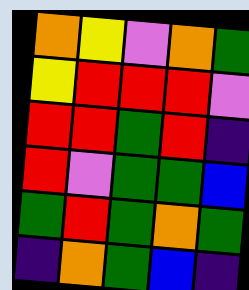[["orange", "yellow", "violet", "orange", "green"], ["yellow", "red", "red", "red", "violet"], ["red", "red", "green", "red", "indigo"], ["red", "violet", "green", "green", "blue"], ["green", "red", "green", "orange", "green"], ["indigo", "orange", "green", "blue", "indigo"]]